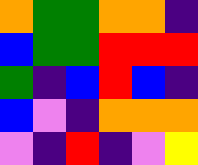[["orange", "green", "green", "orange", "orange", "indigo"], ["blue", "green", "green", "red", "red", "red"], ["green", "indigo", "blue", "red", "blue", "indigo"], ["blue", "violet", "indigo", "orange", "orange", "orange"], ["violet", "indigo", "red", "indigo", "violet", "yellow"]]